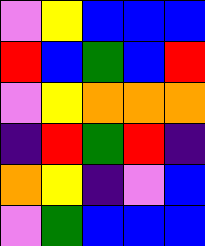[["violet", "yellow", "blue", "blue", "blue"], ["red", "blue", "green", "blue", "red"], ["violet", "yellow", "orange", "orange", "orange"], ["indigo", "red", "green", "red", "indigo"], ["orange", "yellow", "indigo", "violet", "blue"], ["violet", "green", "blue", "blue", "blue"]]